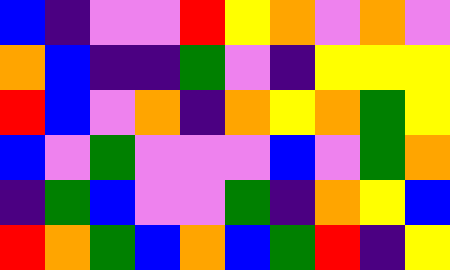[["blue", "indigo", "violet", "violet", "red", "yellow", "orange", "violet", "orange", "violet"], ["orange", "blue", "indigo", "indigo", "green", "violet", "indigo", "yellow", "yellow", "yellow"], ["red", "blue", "violet", "orange", "indigo", "orange", "yellow", "orange", "green", "yellow"], ["blue", "violet", "green", "violet", "violet", "violet", "blue", "violet", "green", "orange"], ["indigo", "green", "blue", "violet", "violet", "green", "indigo", "orange", "yellow", "blue"], ["red", "orange", "green", "blue", "orange", "blue", "green", "red", "indigo", "yellow"]]